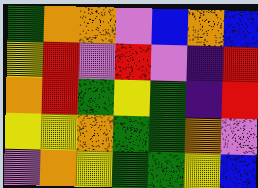[["green", "orange", "orange", "violet", "blue", "orange", "blue"], ["yellow", "red", "violet", "red", "violet", "indigo", "red"], ["orange", "red", "green", "yellow", "green", "indigo", "red"], ["yellow", "yellow", "orange", "green", "green", "orange", "violet"], ["violet", "orange", "yellow", "green", "green", "yellow", "blue"]]